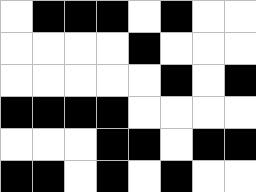[["white", "black", "black", "black", "white", "black", "white", "white"], ["white", "white", "white", "white", "black", "white", "white", "white"], ["white", "white", "white", "white", "white", "black", "white", "black"], ["black", "black", "black", "black", "white", "white", "white", "white"], ["white", "white", "white", "black", "black", "white", "black", "black"], ["black", "black", "white", "black", "white", "black", "white", "white"]]